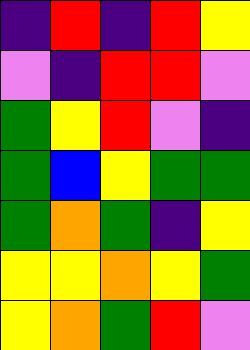[["indigo", "red", "indigo", "red", "yellow"], ["violet", "indigo", "red", "red", "violet"], ["green", "yellow", "red", "violet", "indigo"], ["green", "blue", "yellow", "green", "green"], ["green", "orange", "green", "indigo", "yellow"], ["yellow", "yellow", "orange", "yellow", "green"], ["yellow", "orange", "green", "red", "violet"]]